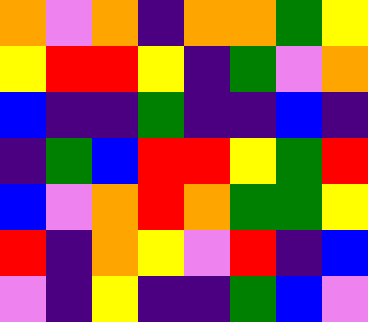[["orange", "violet", "orange", "indigo", "orange", "orange", "green", "yellow"], ["yellow", "red", "red", "yellow", "indigo", "green", "violet", "orange"], ["blue", "indigo", "indigo", "green", "indigo", "indigo", "blue", "indigo"], ["indigo", "green", "blue", "red", "red", "yellow", "green", "red"], ["blue", "violet", "orange", "red", "orange", "green", "green", "yellow"], ["red", "indigo", "orange", "yellow", "violet", "red", "indigo", "blue"], ["violet", "indigo", "yellow", "indigo", "indigo", "green", "blue", "violet"]]